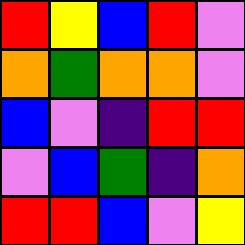[["red", "yellow", "blue", "red", "violet"], ["orange", "green", "orange", "orange", "violet"], ["blue", "violet", "indigo", "red", "red"], ["violet", "blue", "green", "indigo", "orange"], ["red", "red", "blue", "violet", "yellow"]]